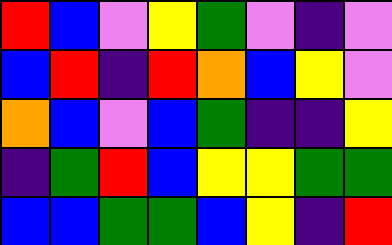[["red", "blue", "violet", "yellow", "green", "violet", "indigo", "violet"], ["blue", "red", "indigo", "red", "orange", "blue", "yellow", "violet"], ["orange", "blue", "violet", "blue", "green", "indigo", "indigo", "yellow"], ["indigo", "green", "red", "blue", "yellow", "yellow", "green", "green"], ["blue", "blue", "green", "green", "blue", "yellow", "indigo", "red"]]